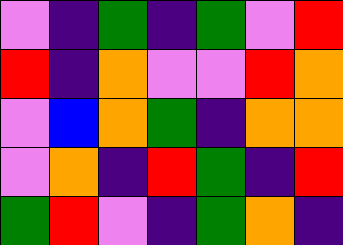[["violet", "indigo", "green", "indigo", "green", "violet", "red"], ["red", "indigo", "orange", "violet", "violet", "red", "orange"], ["violet", "blue", "orange", "green", "indigo", "orange", "orange"], ["violet", "orange", "indigo", "red", "green", "indigo", "red"], ["green", "red", "violet", "indigo", "green", "orange", "indigo"]]